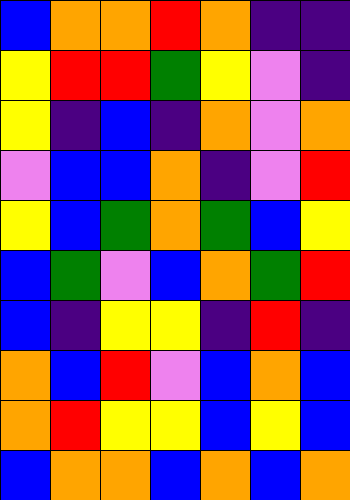[["blue", "orange", "orange", "red", "orange", "indigo", "indigo"], ["yellow", "red", "red", "green", "yellow", "violet", "indigo"], ["yellow", "indigo", "blue", "indigo", "orange", "violet", "orange"], ["violet", "blue", "blue", "orange", "indigo", "violet", "red"], ["yellow", "blue", "green", "orange", "green", "blue", "yellow"], ["blue", "green", "violet", "blue", "orange", "green", "red"], ["blue", "indigo", "yellow", "yellow", "indigo", "red", "indigo"], ["orange", "blue", "red", "violet", "blue", "orange", "blue"], ["orange", "red", "yellow", "yellow", "blue", "yellow", "blue"], ["blue", "orange", "orange", "blue", "orange", "blue", "orange"]]